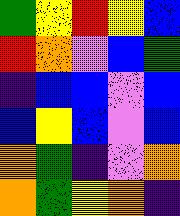[["green", "yellow", "red", "yellow", "blue"], ["red", "orange", "violet", "blue", "green"], ["indigo", "blue", "blue", "violet", "blue"], ["blue", "yellow", "blue", "violet", "blue"], ["orange", "green", "indigo", "violet", "orange"], ["orange", "green", "yellow", "orange", "indigo"]]